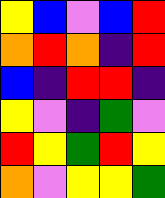[["yellow", "blue", "violet", "blue", "red"], ["orange", "red", "orange", "indigo", "red"], ["blue", "indigo", "red", "red", "indigo"], ["yellow", "violet", "indigo", "green", "violet"], ["red", "yellow", "green", "red", "yellow"], ["orange", "violet", "yellow", "yellow", "green"]]